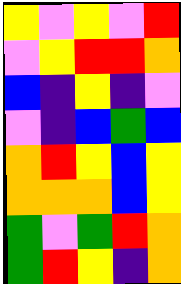[["yellow", "violet", "yellow", "violet", "red"], ["violet", "yellow", "red", "red", "orange"], ["blue", "indigo", "yellow", "indigo", "violet"], ["violet", "indigo", "blue", "green", "blue"], ["orange", "red", "yellow", "blue", "yellow"], ["orange", "orange", "orange", "blue", "yellow"], ["green", "violet", "green", "red", "orange"], ["green", "red", "yellow", "indigo", "orange"]]